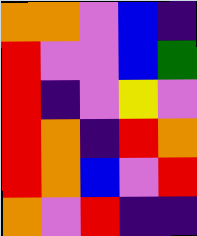[["orange", "orange", "violet", "blue", "indigo"], ["red", "violet", "violet", "blue", "green"], ["red", "indigo", "violet", "yellow", "violet"], ["red", "orange", "indigo", "red", "orange"], ["red", "orange", "blue", "violet", "red"], ["orange", "violet", "red", "indigo", "indigo"]]